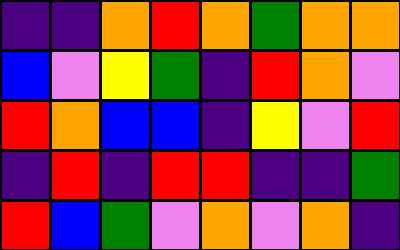[["indigo", "indigo", "orange", "red", "orange", "green", "orange", "orange"], ["blue", "violet", "yellow", "green", "indigo", "red", "orange", "violet"], ["red", "orange", "blue", "blue", "indigo", "yellow", "violet", "red"], ["indigo", "red", "indigo", "red", "red", "indigo", "indigo", "green"], ["red", "blue", "green", "violet", "orange", "violet", "orange", "indigo"]]